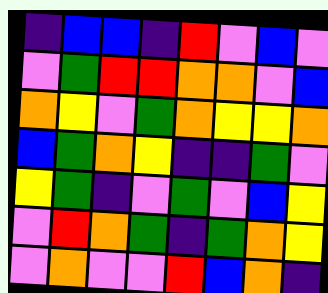[["indigo", "blue", "blue", "indigo", "red", "violet", "blue", "violet"], ["violet", "green", "red", "red", "orange", "orange", "violet", "blue"], ["orange", "yellow", "violet", "green", "orange", "yellow", "yellow", "orange"], ["blue", "green", "orange", "yellow", "indigo", "indigo", "green", "violet"], ["yellow", "green", "indigo", "violet", "green", "violet", "blue", "yellow"], ["violet", "red", "orange", "green", "indigo", "green", "orange", "yellow"], ["violet", "orange", "violet", "violet", "red", "blue", "orange", "indigo"]]